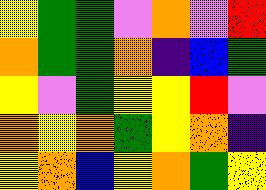[["yellow", "green", "green", "violet", "orange", "violet", "red"], ["orange", "green", "green", "orange", "indigo", "blue", "green"], ["yellow", "violet", "green", "yellow", "yellow", "red", "violet"], ["orange", "yellow", "orange", "green", "yellow", "orange", "indigo"], ["yellow", "orange", "blue", "yellow", "orange", "green", "yellow"]]